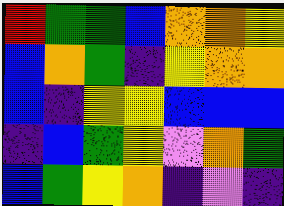[["red", "green", "green", "blue", "orange", "orange", "yellow"], ["blue", "orange", "green", "indigo", "yellow", "orange", "orange"], ["blue", "indigo", "yellow", "yellow", "blue", "blue", "blue"], ["indigo", "blue", "green", "yellow", "violet", "orange", "green"], ["blue", "green", "yellow", "orange", "indigo", "violet", "indigo"]]